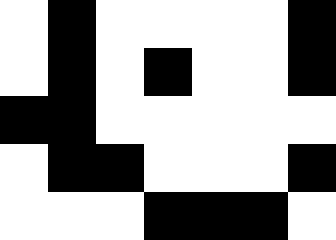[["white", "black", "white", "white", "white", "white", "black"], ["white", "black", "white", "black", "white", "white", "black"], ["black", "black", "white", "white", "white", "white", "white"], ["white", "black", "black", "white", "white", "white", "black"], ["white", "white", "white", "black", "black", "black", "white"]]